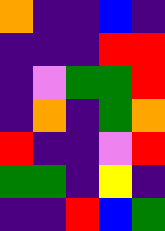[["orange", "indigo", "indigo", "blue", "indigo"], ["indigo", "indigo", "indigo", "red", "red"], ["indigo", "violet", "green", "green", "red"], ["indigo", "orange", "indigo", "green", "orange"], ["red", "indigo", "indigo", "violet", "red"], ["green", "green", "indigo", "yellow", "indigo"], ["indigo", "indigo", "red", "blue", "green"]]